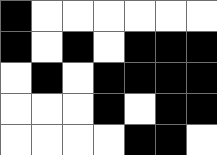[["black", "white", "white", "white", "white", "white", "white"], ["black", "white", "black", "white", "black", "black", "black"], ["white", "black", "white", "black", "black", "black", "black"], ["white", "white", "white", "black", "white", "black", "black"], ["white", "white", "white", "white", "black", "black", "white"]]